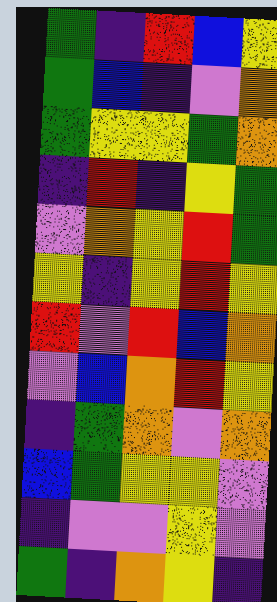[["green", "indigo", "red", "blue", "yellow"], ["green", "blue", "indigo", "violet", "orange"], ["green", "yellow", "yellow", "green", "orange"], ["indigo", "red", "indigo", "yellow", "green"], ["violet", "orange", "yellow", "red", "green"], ["yellow", "indigo", "yellow", "red", "yellow"], ["red", "violet", "red", "blue", "orange"], ["violet", "blue", "orange", "red", "yellow"], ["indigo", "green", "orange", "violet", "orange"], ["blue", "green", "yellow", "yellow", "violet"], ["indigo", "violet", "violet", "yellow", "violet"], ["green", "indigo", "orange", "yellow", "indigo"]]